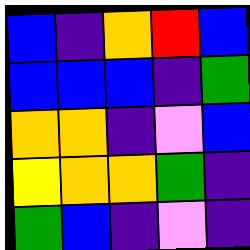[["blue", "indigo", "orange", "red", "blue"], ["blue", "blue", "blue", "indigo", "green"], ["orange", "orange", "indigo", "violet", "blue"], ["yellow", "orange", "orange", "green", "indigo"], ["green", "blue", "indigo", "violet", "indigo"]]